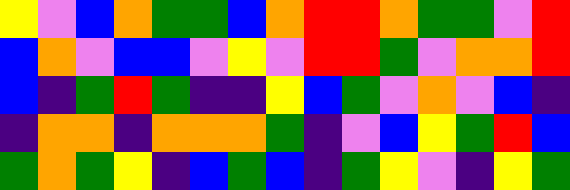[["yellow", "violet", "blue", "orange", "green", "green", "blue", "orange", "red", "red", "orange", "green", "green", "violet", "red"], ["blue", "orange", "violet", "blue", "blue", "violet", "yellow", "violet", "red", "red", "green", "violet", "orange", "orange", "red"], ["blue", "indigo", "green", "red", "green", "indigo", "indigo", "yellow", "blue", "green", "violet", "orange", "violet", "blue", "indigo"], ["indigo", "orange", "orange", "indigo", "orange", "orange", "orange", "green", "indigo", "violet", "blue", "yellow", "green", "red", "blue"], ["green", "orange", "green", "yellow", "indigo", "blue", "green", "blue", "indigo", "green", "yellow", "violet", "indigo", "yellow", "green"]]